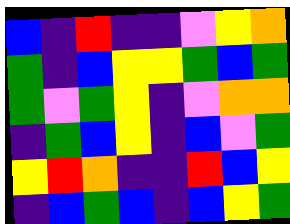[["blue", "indigo", "red", "indigo", "indigo", "violet", "yellow", "orange"], ["green", "indigo", "blue", "yellow", "yellow", "green", "blue", "green"], ["green", "violet", "green", "yellow", "indigo", "violet", "orange", "orange"], ["indigo", "green", "blue", "yellow", "indigo", "blue", "violet", "green"], ["yellow", "red", "orange", "indigo", "indigo", "red", "blue", "yellow"], ["indigo", "blue", "green", "blue", "indigo", "blue", "yellow", "green"]]